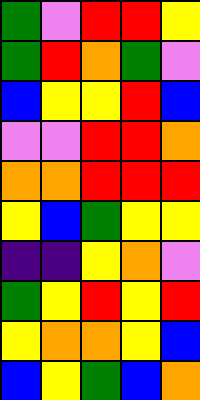[["green", "violet", "red", "red", "yellow"], ["green", "red", "orange", "green", "violet"], ["blue", "yellow", "yellow", "red", "blue"], ["violet", "violet", "red", "red", "orange"], ["orange", "orange", "red", "red", "red"], ["yellow", "blue", "green", "yellow", "yellow"], ["indigo", "indigo", "yellow", "orange", "violet"], ["green", "yellow", "red", "yellow", "red"], ["yellow", "orange", "orange", "yellow", "blue"], ["blue", "yellow", "green", "blue", "orange"]]